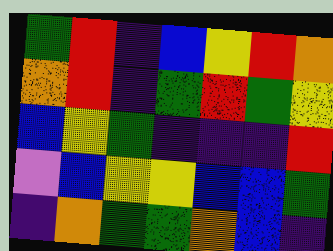[["green", "red", "indigo", "blue", "yellow", "red", "orange"], ["orange", "red", "indigo", "green", "red", "green", "yellow"], ["blue", "yellow", "green", "indigo", "indigo", "indigo", "red"], ["violet", "blue", "yellow", "yellow", "blue", "blue", "green"], ["indigo", "orange", "green", "green", "orange", "blue", "indigo"]]